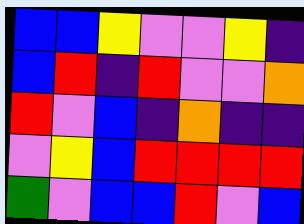[["blue", "blue", "yellow", "violet", "violet", "yellow", "indigo"], ["blue", "red", "indigo", "red", "violet", "violet", "orange"], ["red", "violet", "blue", "indigo", "orange", "indigo", "indigo"], ["violet", "yellow", "blue", "red", "red", "red", "red"], ["green", "violet", "blue", "blue", "red", "violet", "blue"]]